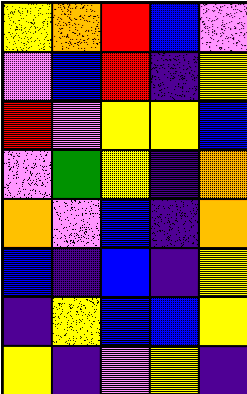[["yellow", "orange", "red", "blue", "violet"], ["violet", "blue", "red", "indigo", "yellow"], ["red", "violet", "yellow", "yellow", "blue"], ["violet", "green", "yellow", "indigo", "orange"], ["orange", "violet", "blue", "indigo", "orange"], ["blue", "indigo", "blue", "indigo", "yellow"], ["indigo", "yellow", "blue", "blue", "yellow"], ["yellow", "indigo", "violet", "yellow", "indigo"]]